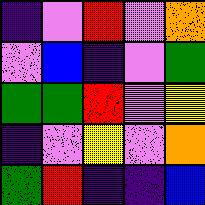[["indigo", "violet", "red", "violet", "orange"], ["violet", "blue", "indigo", "violet", "green"], ["green", "green", "red", "violet", "yellow"], ["indigo", "violet", "yellow", "violet", "orange"], ["green", "red", "indigo", "indigo", "blue"]]